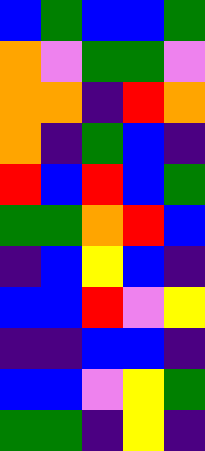[["blue", "green", "blue", "blue", "green"], ["orange", "violet", "green", "green", "violet"], ["orange", "orange", "indigo", "red", "orange"], ["orange", "indigo", "green", "blue", "indigo"], ["red", "blue", "red", "blue", "green"], ["green", "green", "orange", "red", "blue"], ["indigo", "blue", "yellow", "blue", "indigo"], ["blue", "blue", "red", "violet", "yellow"], ["indigo", "indigo", "blue", "blue", "indigo"], ["blue", "blue", "violet", "yellow", "green"], ["green", "green", "indigo", "yellow", "indigo"]]